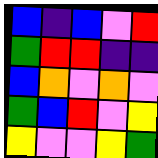[["blue", "indigo", "blue", "violet", "red"], ["green", "red", "red", "indigo", "indigo"], ["blue", "orange", "violet", "orange", "violet"], ["green", "blue", "red", "violet", "yellow"], ["yellow", "violet", "violet", "yellow", "green"]]